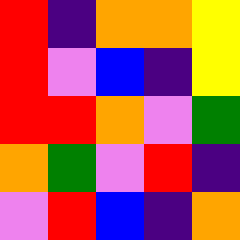[["red", "indigo", "orange", "orange", "yellow"], ["red", "violet", "blue", "indigo", "yellow"], ["red", "red", "orange", "violet", "green"], ["orange", "green", "violet", "red", "indigo"], ["violet", "red", "blue", "indigo", "orange"]]